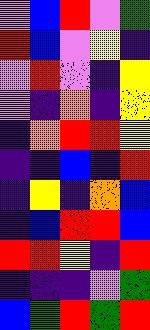[["violet", "blue", "red", "violet", "green"], ["red", "blue", "violet", "yellow", "indigo"], ["violet", "red", "violet", "indigo", "yellow"], ["violet", "indigo", "orange", "indigo", "yellow"], ["indigo", "orange", "red", "red", "yellow"], ["indigo", "indigo", "blue", "indigo", "red"], ["indigo", "yellow", "indigo", "orange", "blue"], ["indigo", "blue", "red", "red", "blue"], ["red", "red", "yellow", "indigo", "red"], ["indigo", "indigo", "indigo", "violet", "green"], ["blue", "green", "red", "green", "red"]]